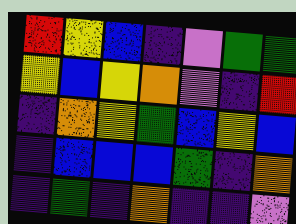[["red", "yellow", "blue", "indigo", "violet", "green", "green"], ["yellow", "blue", "yellow", "orange", "violet", "indigo", "red"], ["indigo", "orange", "yellow", "green", "blue", "yellow", "blue"], ["indigo", "blue", "blue", "blue", "green", "indigo", "orange"], ["indigo", "green", "indigo", "orange", "indigo", "indigo", "violet"]]